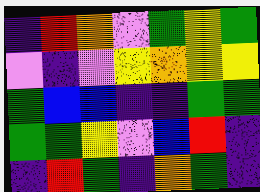[["indigo", "red", "orange", "violet", "green", "yellow", "green"], ["violet", "indigo", "violet", "yellow", "orange", "yellow", "yellow"], ["green", "blue", "blue", "indigo", "indigo", "green", "green"], ["green", "green", "yellow", "violet", "blue", "red", "indigo"], ["indigo", "red", "green", "indigo", "orange", "green", "indigo"]]